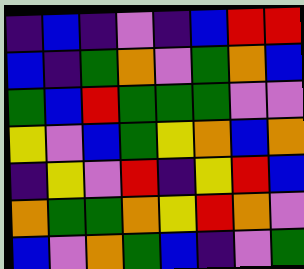[["indigo", "blue", "indigo", "violet", "indigo", "blue", "red", "red"], ["blue", "indigo", "green", "orange", "violet", "green", "orange", "blue"], ["green", "blue", "red", "green", "green", "green", "violet", "violet"], ["yellow", "violet", "blue", "green", "yellow", "orange", "blue", "orange"], ["indigo", "yellow", "violet", "red", "indigo", "yellow", "red", "blue"], ["orange", "green", "green", "orange", "yellow", "red", "orange", "violet"], ["blue", "violet", "orange", "green", "blue", "indigo", "violet", "green"]]